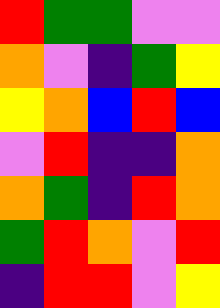[["red", "green", "green", "violet", "violet"], ["orange", "violet", "indigo", "green", "yellow"], ["yellow", "orange", "blue", "red", "blue"], ["violet", "red", "indigo", "indigo", "orange"], ["orange", "green", "indigo", "red", "orange"], ["green", "red", "orange", "violet", "red"], ["indigo", "red", "red", "violet", "yellow"]]